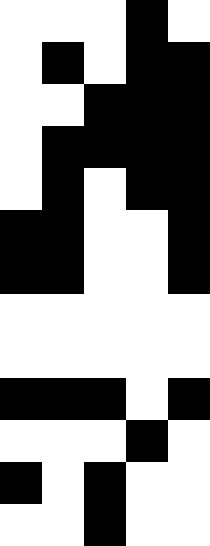[["white", "white", "white", "black", "white"], ["white", "black", "white", "black", "black"], ["white", "white", "black", "black", "black"], ["white", "black", "black", "black", "black"], ["white", "black", "white", "black", "black"], ["black", "black", "white", "white", "black"], ["black", "black", "white", "white", "black"], ["white", "white", "white", "white", "white"], ["white", "white", "white", "white", "white"], ["black", "black", "black", "white", "black"], ["white", "white", "white", "black", "white"], ["black", "white", "black", "white", "white"], ["white", "white", "black", "white", "white"]]